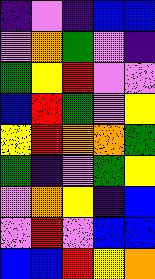[["indigo", "violet", "indigo", "blue", "blue"], ["violet", "orange", "green", "violet", "indigo"], ["green", "yellow", "red", "violet", "violet"], ["blue", "red", "green", "violet", "yellow"], ["yellow", "red", "orange", "orange", "green"], ["green", "indigo", "violet", "green", "yellow"], ["violet", "orange", "yellow", "indigo", "blue"], ["violet", "red", "violet", "blue", "blue"], ["blue", "blue", "red", "yellow", "orange"]]